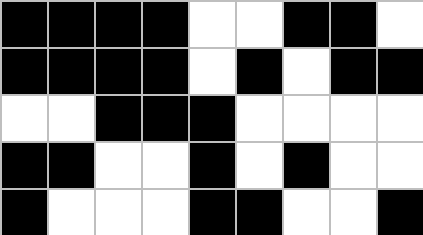[["black", "black", "black", "black", "white", "white", "black", "black", "white"], ["black", "black", "black", "black", "white", "black", "white", "black", "black"], ["white", "white", "black", "black", "black", "white", "white", "white", "white"], ["black", "black", "white", "white", "black", "white", "black", "white", "white"], ["black", "white", "white", "white", "black", "black", "white", "white", "black"]]